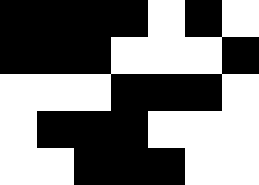[["black", "black", "black", "black", "white", "black", "white"], ["black", "black", "black", "white", "white", "white", "black"], ["white", "white", "white", "black", "black", "black", "white"], ["white", "black", "black", "black", "white", "white", "white"], ["white", "white", "black", "black", "black", "white", "white"]]